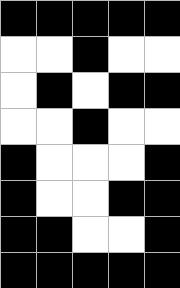[["black", "black", "black", "black", "black"], ["white", "white", "black", "white", "white"], ["white", "black", "white", "black", "black"], ["white", "white", "black", "white", "white"], ["black", "white", "white", "white", "black"], ["black", "white", "white", "black", "black"], ["black", "black", "white", "white", "black"], ["black", "black", "black", "black", "black"]]